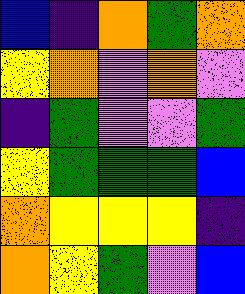[["blue", "indigo", "orange", "green", "orange"], ["yellow", "orange", "violet", "orange", "violet"], ["indigo", "green", "violet", "violet", "green"], ["yellow", "green", "green", "green", "blue"], ["orange", "yellow", "yellow", "yellow", "indigo"], ["orange", "yellow", "green", "violet", "blue"]]